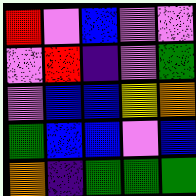[["red", "violet", "blue", "violet", "violet"], ["violet", "red", "indigo", "violet", "green"], ["violet", "blue", "blue", "yellow", "orange"], ["green", "blue", "blue", "violet", "blue"], ["orange", "indigo", "green", "green", "green"]]